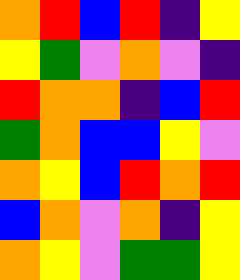[["orange", "red", "blue", "red", "indigo", "yellow"], ["yellow", "green", "violet", "orange", "violet", "indigo"], ["red", "orange", "orange", "indigo", "blue", "red"], ["green", "orange", "blue", "blue", "yellow", "violet"], ["orange", "yellow", "blue", "red", "orange", "red"], ["blue", "orange", "violet", "orange", "indigo", "yellow"], ["orange", "yellow", "violet", "green", "green", "yellow"]]